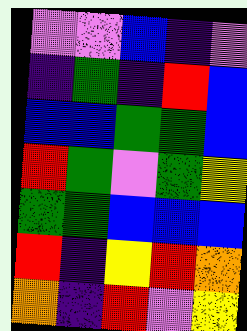[["violet", "violet", "blue", "indigo", "violet"], ["indigo", "green", "indigo", "red", "blue"], ["blue", "blue", "green", "green", "blue"], ["red", "green", "violet", "green", "yellow"], ["green", "green", "blue", "blue", "blue"], ["red", "indigo", "yellow", "red", "orange"], ["orange", "indigo", "red", "violet", "yellow"]]